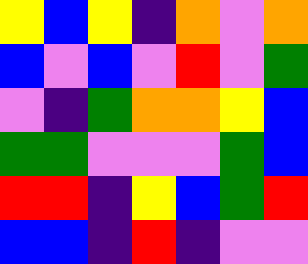[["yellow", "blue", "yellow", "indigo", "orange", "violet", "orange"], ["blue", "violet", "blue", "violet", "red", "violet", "green"], ["violet", "indigo", "green", "orange", "orange", "yellow", "blue"], ["green", "green", "violet", "violet", "violet", "green", "blue"], ["red", "red", "indigo", "yellow", "blue", "green", "red"], ["blue", "blue", "indigo", "red", "indigo", "violet", "violet"]]